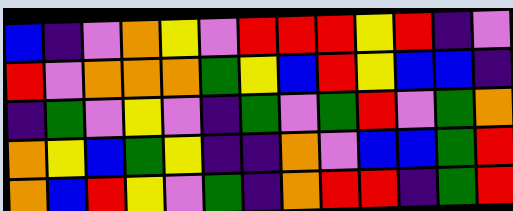[["blue", "indigo", "violet", "orange", "yellow", "violet", "red", "red", "red", "yellow", "red", "indigo", "violet"], ["red", "violet", "orange", "orange", "orange", "green", "yellow", "blue", "red", "yellow", "blue", "blue", "indigo"], ["indigo", "green", "violet", "yellow", "violet", "indigo", "green", "violet", "green", "red", "violet", "green", "orange"], ["orange", "yellow", "blue", "green", "yellow", "indigo", "indigo", "orange", "violet", "blue", "blue", "green", "red"], ["orange", "blue", "red", "yellow", "violet", "green", "indigo", "orange", "red", "red", "indigo", "green", "red"]]